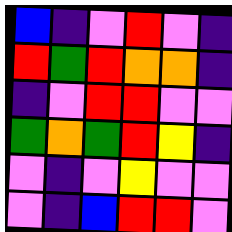[["blue", "indigo", "violet", "red", "violet", "indigo"], ["red", "green", "red", "orange", "orange", "indigo"], ["indigo", "violet", "red", "red", "violet", "violet"], ["green", "orange", "green", "red", "yellow", "indigo"], ["violet", "indigo", "violet", "yellow", "violet", "violet"], ["violet", "indigo", "blue", "red", "red", "violet"]]